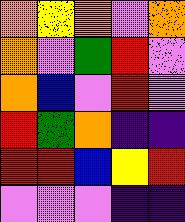[["orange", "yellow", "orange", "violet", "orange"], ["orange", "violet", "green", "red", "violet"], ["orange", "blue", "violet", "red", "violet"], ["red", "green", "orange", "indigo", "indigo"], ["red", "red", "blue", "yellow", "red"], ["violet", "violet", "violet", "indigo", "indigo"]]